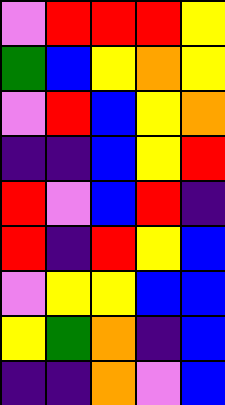[["violet", "red", "red", "red", "yellow"], ["green", "blue", "yellow", "orange", "yellow"], ["violet", "red", "blue", "yellow", "orange"], ["indigo", "indigo", "blue", "yellow", "red"], ["red", "violet", "blue", "red", "indigo"], ["red", "indigo", "red", "yellow", "blue"], ["violet", "yellow", "yellow", "blue", "blue"], ["yellow", "green", "orange", "indigo", "blue"], ["indigo", "indigo", "orange", "violet", "blue"]]